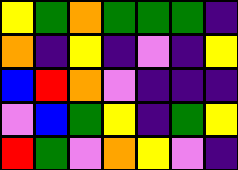[["yellow", "green", "orange", "green", "green", "green", "indigo"], ["orange", "indigo", "yellow", "indigo", "violet", "indigo", "yellow"], ["blue", "red", "orange", "violet", "indigo", "indigo", "indigo"], ["violet", "blue", "green", "yellow", "indigo", "green", "yellow"], ["red", "green", "violet", "orange", "yellow", "violet", "indigo"]]